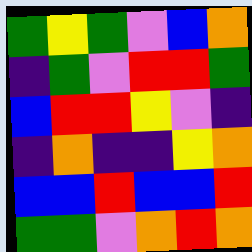[["green", "yellow", "green", "violet", "blue", "orange"], ["indigo", "green", "violet", "red", "red", "green"], ["blue", "red", "red", "yellow", "violet", "indigo"], ["indigo", "orange", "indigo", "indigo", "yellow", "orange"], ["blue", "blue", "red", "blue", "blue", "red"], ["green", "green", "violet", "orange", "red", "orange"]]